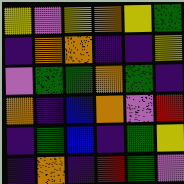[["yellow", "violet", "yellow", "orange", "yellow", "green"], ["indigo", "orange", "orange", "indigo", "indigo", "yellow"], ["violet", "green", "green", "orange", "green", "indigo"], ["orange", "indigo", "blue", "orange", "violet", "red"], ["indigo", "green", "blue", "indigo", "green", "yellow"], ["indigo", "orange", "indigo", "red", "green", "violet"]]